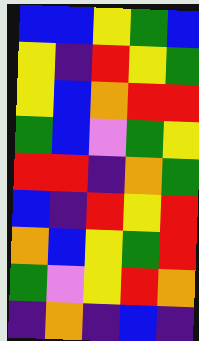[["blue", "blue", "yellow", "green", "blue"], ["yellow", "indigo", "red", "yellow", "green"], ["yellow", "blue", "orange", "red", "red"], ["green", "blue", "violet", "green", "yellow"], ["red", "red", "indigo", "orange", "green"], ["blue", "indigo", "red", "yellow", "red"], ["orange", "blue", "yellow", "green", "red"], ["green", "violet", "yellow", "red", "orange"], ["indigo", "orange", "indigo", "blue", "indigo"]]